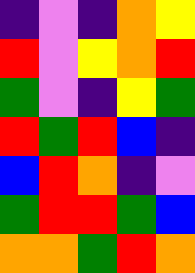[["indigo", "violet", "indigo", "orange", "yellow"], ["red", "violet", "yellow", "orange", "red"], ["green", "violet", "indigo", "yellow", "green"], ["red", "green", "red", "blue", "indigo"], ["blue", "red", "orange", "indigo", "violet"], ["green", "red", "red", "green", "blue"], ["orange", "orange", "green", "red", "orange"]]